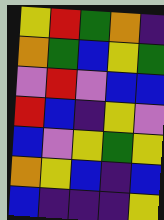[["yellow", "red", "green", "orange", "indigo"], ["orange", "green", "blue", "yellow", "green"], ["violet", "red", "violet", "blue", "blue"], ["red", "blue", "indigo", "yellow", "violet"], ["blue", "violet", "yellow", "green", "yellow"], ["orange", "yellow", "blue", "indigo", "blue"], ["blue", "indigo", "indigo", "indigo", "yellow"]]